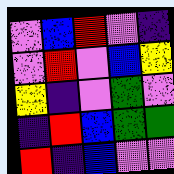[["violet", "blue", "red", "violet", "indigo"], ["violet", "red", "violet", "blue", "yellow"], ["yellow", "indigo", "violet", "green", "violet"], ["indigo", "red", "blue", "green", "green"], ["red", "indigo", "blue", "violet", "violet"]]